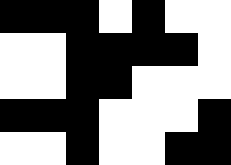[["black", "black", "black", "white", "black", "white", "white"], ["white", "white", "black", "black", "black", "black", "white"], ["white", "white", "black", "black", "white", "white", "white"], ["black", "black", "black", "white", "white", "white", "black"], ["white", "white", "black", "white", "white", "black", "black"]]